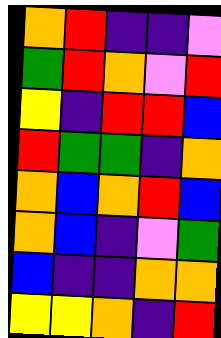[["orange", "red", "indigo", "indigo", "violet"], ["green", "red", "orange", "violet", "red"], ["yellow", "indigo", "red", "red", "blue"], ["red", "green", "green", "indigo", "orange"], ["orange", "blue", "orange", "red", "blue"], ["orange", "blue", "indigo", "violet", "green"], ["blue", "indigo", "indigo", "orange", "orange"], ["yellow", "yellow", "orange", "indigo", "red"]]